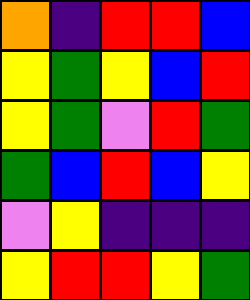[["orange", "indigo", "red", "red", "blue"], ["yellow", "green", "yellow", "blue", "red"], ["yellow", "green", "violet", "red", "green"], ["green", "blue", "red", "blue", "yellow"], ["violet", "yellow", "indigo", "indigo", "indigo"], ["yellow", "red", "red", "yellow", "green"]]